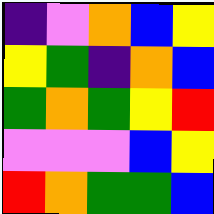[["indigo", "violet", "orange", "blue", "yellow"], ["yellow", "green", "indigo", "orange", "blue"], ["green", "orange", "green", "yellow", "red"], ["violet", "violet", "violet", "blue", "yellow"], ["red", "orange", "green", "green", "blue"]]